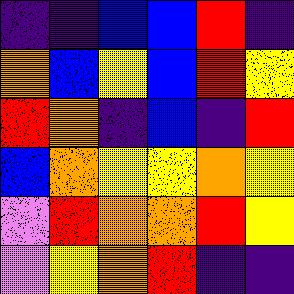[["indigo", "indigo", "blue", "blue", "red", "indigo"], ["orange", "blue", "yellow", "blue", "red", "yellow"], ["red", "orange", "indigo", "blue", "indigo", "red"], ["blue", "orange", "yellow", "yellow", "orange", "yellow"], ["violet", "red", "orange", "orange", "red", "yellow"], ["violet", "yellow", "orange", "red", "indigo", "indigo"]]